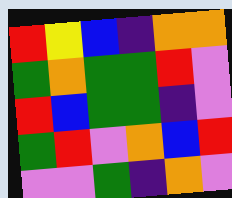[["red", "yellow", "blue", "indigo", "orange", "orange"], ["green", "orange", "green", "green", "red", "violet"], ["red", "blue", "green", "green", "indigo", "violet"], ["green", "red", "violet", "orange", "blue", "red"], ["violet", "violet", "green", "indigo", "orange", "violet"]]